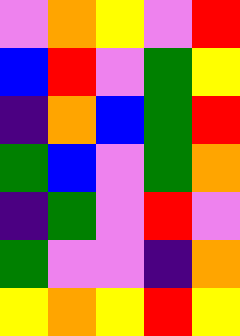[["violet", "orange", "yellow", "violet", "red"], ["blue", "red", "violet", "green", "yellow"], ["indigo", "orange", "blue", "green", "red"], ["green", "blue", "violet", "green", "orange"], ["indigo", "green", "violet", "red", "violet"], ["green", "violet", "violet", "indigo", "orange"], ["yellow", "orange", "yellow", "red", "yellow"]]